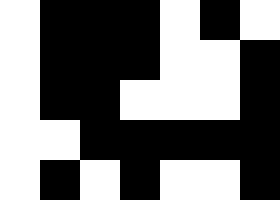[["white", "black", "black", "black", "white", "black", "white"], ["white", "black", "black", "black", "white", "white", "black"], ["white", "black", "black", "white", "white", "white", "black"], ["white", "white", "black", "black", "black", "black", "black"], ["white", "black", "white", "black", "white", "white", "black"]]